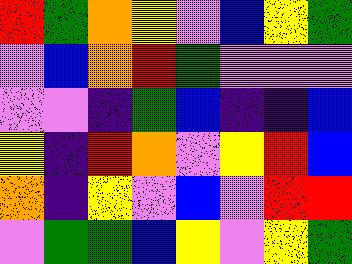[["red", "green", "orange", "yellow", "violet", "blue", "yellow", "green"], ["violet", "blue", "orange", "red", "green", "violet", "violet", "violet"], ["violet", "violet", "indigo", "green", "blue", "indigo", "indigo", "blue"], ["yellow", "indigo", "red", "orange", "violet", "yellow", "red", "blue"], ["orange", "indigo", "yellow", "violet", "blue", "violet", "red", "red"], ["violet", "green", "green", "blue", "yellow", "violet", "yellow", "green"]]